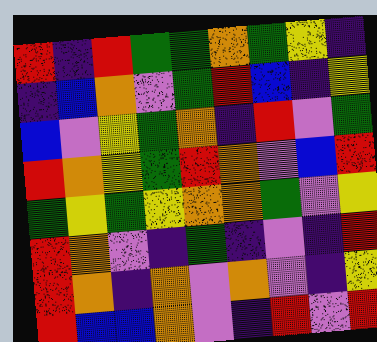[["red", "indigo", "red", "green", "green", "orange", "green", "yellow", "indigo"], ["indigo", "blue", "orange", "violet", "green", "red", "blue", "indigo", "yellow"], ["blue", "violet", "yellow", "green", "orange", "indigo", "red", "violet", "green"], ["red", "orange", "yellow", "green", "red", "orange", "violet", "blue", "red"], ["green", "yellow", "green", "yellow", "orange", "orange", "green", "violet", "yellow"], ["red", "orange", "violet", "indigo", "green", "indigo", "violet", "indigo", "red"], ["red", "orange", "indigo", "orange", "violet", "orange", "violet", "indigo", "yellow"], ["red", "blue", "blue", "orange", "violet", "indigo", "red", "violet", "red"]]